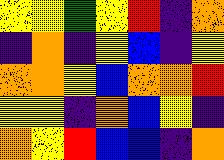[["yellow", "yellow", "green", "yellow", "red", "indigo", "orange"], ["indigo", "orange", "indigo", "yellow", "blue", "indigo", "yellow"], ["orange", "orange", "yellow", "blue", "orange", "orange", "red"], ["yellow", "yellow", "indigo", "orange", "blue", "yellow", "indigo"], ["orange", "yellow", "red", "blue", "blue", "indigo", "orange"]]